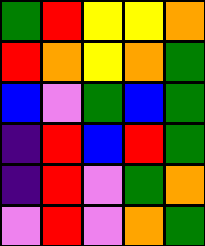[["green", "red", "yellow", "yellow", "orange"], ["red", "orange", "yellow", "orange", "green"], ["blue", "violet", "green", "blue", "green"], ["indigo", "red", "blue", "red", "green"], ["indigo", "red", "violet", "green", "orange"], ["violet", "red", "violet", "orange", "green"]]